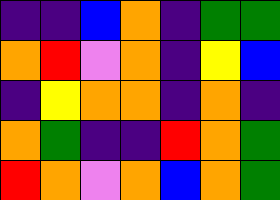[["indigo", "indigo", "blue", "orange", "indigo", "green", "green"], ["orange", "red", "violet", "orange", "indigo", "yellow", "blue"], ["indigo", "yellow", "orange", "orange", "indigo", "orange", "indigo"], ["orange", "green", "indigo", "indigo", "red", "orange", "green"], ["red", "orange", "violet", "orange", "blue", "orange", "green"]]